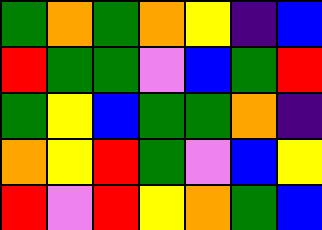[["green", "orange", "green", "orange", "yellow", "indigo", "blue"], ["red", "green", "green", "violet", "blue", "green", "red"], ["green", "yellow", "blue", "green", "green", "orange", "indigo"], ["orange", "yellow", "red", "green", "violet", "blue", "yellow"], ["red", "violet", "red", "yellow", "orange", "green", "blue"]]